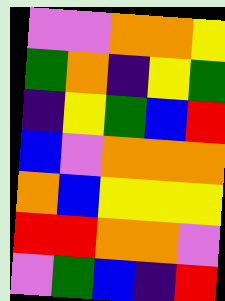[["violet", "violet", "orange", "orange", "yellow"], ["green", "orange", "indigo", "yellow", "green"], ["indigo", "yellow", "green", "blue", "red"], ["blue", "violet", "orange", "orange", "orange"], ["orange", "blue", "yellow", "yellow", "yellow"], ["red", "red", "orange", "orange", "violet"], ["violet", "green", "blue", "indigo", "red"]]